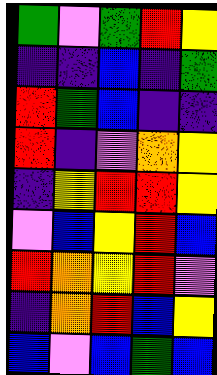[["green", "violet", "green", "red", "yellow"], ["indigo", "indigo", "blue", "indigo", "green"], ["red", "green", "blue", "indigo", "indigo"], ["red", "indigo", "violet", "orange", "yellow"], ["indigo", "yellow", "red", "red", "yellow"], ["violet", "blue", "yellow", "red", "blue"], ["red", "orange", "yellow", "red", "violet"], ["indigo", "orange", "red", "blue", "yellow"], ["blue", "violet", "blue", "green", "blue"]]